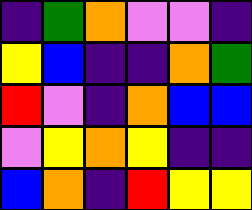[["indigo", "green", "orange", "violet", "violet", "indigo"], ["yellow", "blue", "indigo", "indigo", "orange", "green"], ["red", "violet", "indigo", "orange", "blue", "blue"], ["violet", "yellow", "orange", "yellow", "indigo", "indigo"], ["blue", "orange", "indigo", "red", "yellow", "yellow"]]